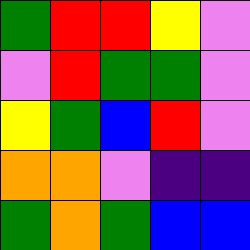[["green", "red", "red", "yellow", "violet"], ["violet", "red", "green", "green", "violet"], ["yellow", "green", "blue", "red", "violet"], ["orange", "orange", "violet", "indigo", "indigo"], ["green", "orange", "green", "blue", "blue"]]